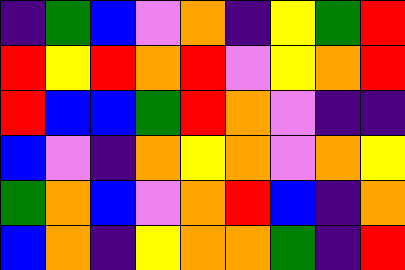[["indigo", "green", "blue", "violet", "orange", "indigo", "yellow", "green", "red"], ["red", "yellow", "red", "orange", "red", "violet", "yellow", "orange", "red"], ["red", "blue", "blue", "green", "red", "orange", "violet", "indigo", "indigo"], ["blue", "violet", "indigo", "orange", "yellow", "orange", "violet", "orange", "yellow"], ["green", "orange", "blue", "violet", "orange", "red", "blue", "indigo", "orange"], ["blue", "orange", "indigo", "yellow", "orange", "orange", "green", "indigo", "red"]]